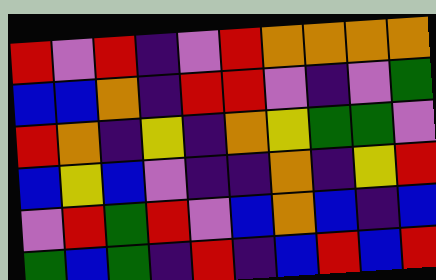[["red", "violet", "red", "indigo", "violet", "red", "orange", "orange", "orange", "orange"], ["blue", "blue", "orange", "indigo", "red", "red", "violet", "indigo", "violet", "green"], ["red", "orange", "indigo", "yellow", "indigo", "orange", "yellow", "green", "green", "violet"], ["blue", "yellow", "blue", "violet", "indigo", "indigo", "orange", "indigo", "yellow", "red"], ["violet", "red", "green", "red", "violet", "blue", "orange", "blue", "indigo", "blue"], ["green", "blue", "green", "indigo", "red", "indigo", "blue", "red", "blue", "red"]]